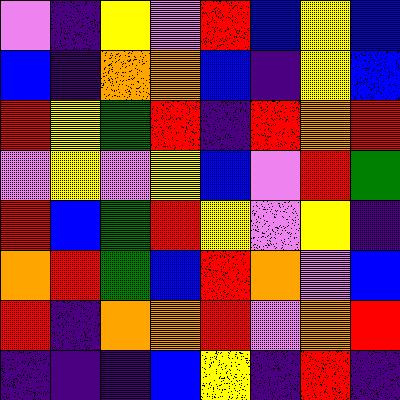[["violet", "indigo", "yellow", "violet", "red", "blue", "yellow", "blue"], ["blue", "indigo", "orange", "orange", "blue", "indigo", "yellow", "blue"], ["red", "yellow", "green", "red", "indigo", "red", "orange", "red"], ["violet", "yellow", "violet", "yellow", "blue", "violet", "red", "green"], ["red", "blue", "green", "red", "yellow", "violet", "yellow", "indigo"], ["orange", "red", "green", "blue", "red", "orange", "violet", "blue"], ["red", "indigo", "orange", "orange", "red", "violet", "orange", "red"], ["indigo", "indigo", "indigo", "blue", "yellow", "indigo", "red", "indigo"]]